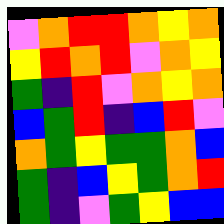[["violet", "orange", "red", "red", "orange", "yellow", "orange"], ["yellow", "red", "orange", "red", "violet", "orange", "yellow"], ["green", "indigo", "red", "violet", "orange", "yellow", "orange"], ["blue", "green", "red", "indigo", "blue", "red", "violet"], ["orange", "green", "yellow", "green", "green", "orange", "blue"], ["green", "indigo", "blue", "yellow", "green", "orange", "red"], ["green", "indigo", "violet", "green", "yellow", "blue", "blue"]]